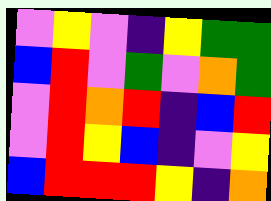[["violet", "yellow", "violet", "indigo", "yellow", "green", "green"], ["blue", "red", "violet", "green", "violet", "orange", "green"], ["violet", "red", "orange", "red", "indigo", "blue", "red"], ["violet", "red", "yellow", "blue", "indigo", "violet", "yellow"], ["blue", "red", "red", "red", "yellow", "indigo", "orange"]]